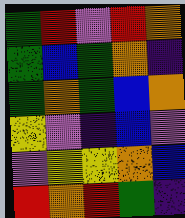[["green", "red", "violet", "red", "orange"], ["green", "blue", "green", "orange", "indigo"], ["green", "orange", "green", "blue", "orange"], ["yellow", "violet", "indigo", "blue", "violet"], ["violet", "yellow", "yellow", "orange", "blue"], ["red", "orange", "red", "green", "indigo"]]